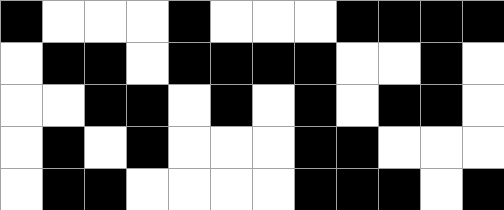[["black", "white", "white", "white", "black", "white", "white", "white", "black", "black", "black", "black"], ["white", "black", "black", "white", "black", "black", "black", "black", "white", "white", "black", "white"], ["white", "white", "black", "black", "white", "black", "white", "black", "white", "black", "black", "white"], ["white", "black", "white", "black", "white", "white", "white", "black", "black", "white", "white", "white"], ["white", "black", "black", "white", "white", "white", "white", "black", "black", "black", "white", "black"]]